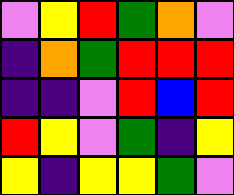[["violet", "yellow", "red", "green", "orange", "violet"], ["indigo", "orange", "green", "red", "red", "red"], ["indigo", "indigo", "violet", "red", "blue", "red"], ["red", "yellow", "violet", "green", "indigo", "yellow"], ["yellow", "indigo", "yellow", "yellow", "green", "violet"]]